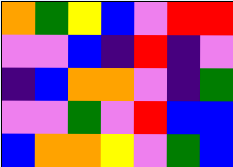[["orange", "green", "yellow", "blue", "violet", "red", "red"], ["violet", "violet", "blue", "indigo", "red", "indigo", "violet"], ["indigo", "blue", "orange", "orange", "violet", "indigo", "green"], ["violet", "violet", "green", "violet", "red", "blue", "blue"], ["blue", "orange", "orange", "yellow", "violet", "green", "blue"]]